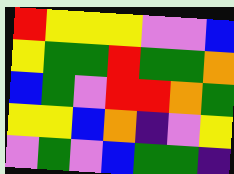[["red", "yellow", "yellow", "yellow", "violet", "violet", "blue"], ["yellow", "green", "green", "red", "green", "green", "orange"], ["blue", "green", "violet", "red", "red", "orange", "green"], ["yellow", "yellow", "blue", "orange", "indigo", "violet", "yellow"], ["violet", "green", "violet", "blue", "green", "green", "indigo"]]